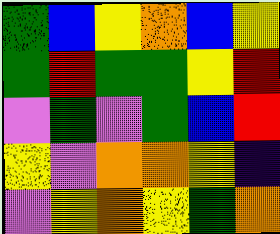[["green", "blue", "yellow", "orange", "blue", "yellow"], ["green", "red", "green", "green", "yellow", "red"], ["violet", "green", "violet", "green", "blue", "red"], ["yellow", "violet", "orange", "orange", "yellow", "indigo"], ["violet", "yellow", "orange", "yellow", "green", "orange"]]